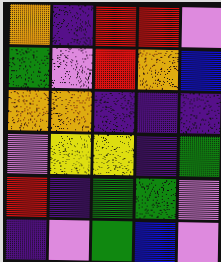[["orange", "indigo", "red", "red", "violet"], ["green", "violet", "red", "orange", "blue"], ["orange", "orange", "indigo", "indigo", "indigo"], ["violet", "yellow", "yellow", "indigo", "green"], ["red", "indigo", "green", "green", "violet"], ["indigo", "violet", "green", "blue", "violet"]]